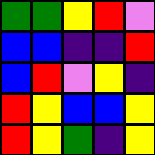[["green", "green", "yellow", "red", "violet"], ["blue", "blue", "indigo", "indigo", "red"], ["blue", "red", "violet", "yellow", "indigo"], ["red", "yellow", "blue", "blue", "yellow"], ["red", "yellow", "green", "indigo", "yellow"]]